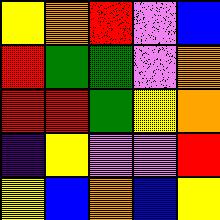[["yellow", "orange", "red", "violet", "blue"], ["red", "green", "green", "violet", "orange"], ["red", "red", "green", "yellow", "orange"], ["indigo", "yellow", "violet", "violet", "red"], ["yellow", "blue", "orange", "blue", "yellow"]]